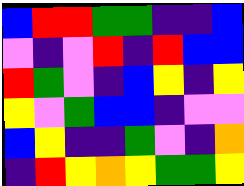[["blue", "red", "red", "green", "green", "indigo", "indigo", "blue"], ["violet", "indigo", "violet", "red", "indigo", "red", "blue", "blue"], ["red", "green", "violet", "indigo", "blue", "yellow", "indigo", "yellow"], ["yellow", "violet", "green", "blue", "blue", "indigo", "violet", "violet"], ["blue", "yellow", "indigo", "indigo", "green", "violet", "indigo", "orange"], ["indigo", "red", "yellow", "orange", "yellow", "green", "green", "yellow"]]